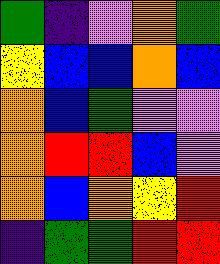[["green", "indigo", "violet", "orange", "green"], ["yellow", "blue", "blue", "orange", "blue"], ["orange", "blue", "green", "violet", "violet"], ["orange", "red", "red", "blue", "violet"], ["orange", "blue", "orange", "yellow", "red"], ["indigo", "green", "green", "red", "red"]]